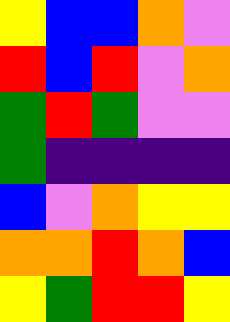[["yellow", "blue", "blue", "orange", "violet"], ["red", "blue", "red", "violet", "orange"], ["green", "red", "green", "violet", "violet"], ["green", "indigo", "indigo", "indigo", "indigo"], ["blue", "violet", "orange", "yellow", "yellow"], ["orange", "orange", "red", "orange", "blue"], ["yellow", "green", "red", "red", "yellow"]]